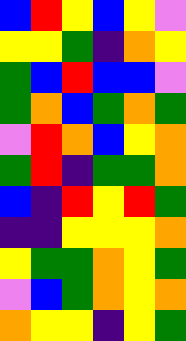[["blue", "red", "yellow", "blue", "yellow", "violet"], ["yellow", "yellow", "green", "indigo", "orange", "yellow"], ["green", "blue", "red", "blue", "blue", "violet"], ["green", "orange", "blue", "green", "orange", "green"], ["violet", "red", "orange", "blue", "yellow", "orange"], ["green", "red", "indigo", "green", "green", "orange"], ["blue", "indigo", "red", "yellow", "red", "green"], ["indigo", "indigo", "yellow", "yellow", "yellow", "orange"], ["yellow", "green", "green", "orange", "yellow", "green"], ["violet", "blue", "green", "orange", "yellow", "orange"], ["orange", "yellow", "yellow", "indigo", "yellow", "green"]]